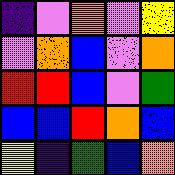[["indigo", "violet", "orange", "violet", "yellow"], ["violet", "orange", "blue", "violet", "orange"], ["red", "red", "blue", "violet", "green"], ["blue", "blue", "red", "orange", "blue"], ["yellow", "indigo", "green", "blue", "orange"]]